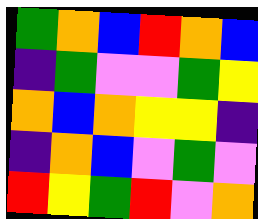[["green", "orange", "blue", "red", "orange", "blue"], ["indigo", "green", "violet", "violet", "green", "yellow"], ["orange", "blue", "orange", "yellow", "yellow", "indigo"], ["indigo", "orange", "blue", "violet", "green", "violet"], ["red", "yellow", "green", "red", "violet", "orange"]]